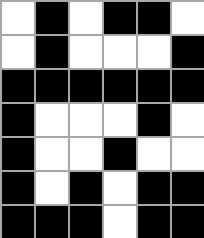[["white", "black", "white", "black", "black", "white"], ["white", "black", "white", "white", "white", "black"], ["black", "black", "black", "black", "black", "black"], ["black", "white", "white", "white", "black", "white"], ["black", "white", "white", "black", "white", "white"], ["black", "white", "black", "white", "black", "black"], ["black", "black", "black", "white", "black", "black"]]